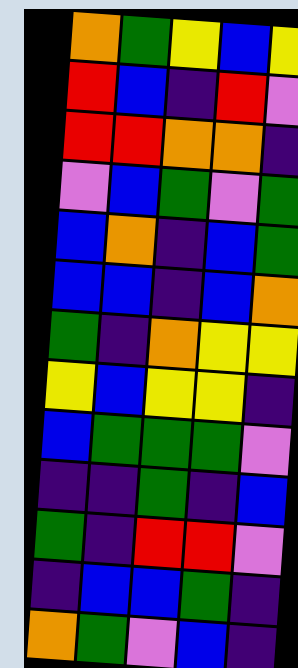[["orange", "green", "yellow", "blue", "yellow"], ["red", "blue", "indigo", "red", "violet"], ["red", "red", "orange", "orange", "indigo"], ["violet", "blue", "green", "violet", "green"], ["blue", "orange", "indigo", "blue", "green"], ["blue", "blue", "indigo", "blue", "orange"], ["green", "indigo", "orange", "yellow", "yellow"], ["yellow", "blue", "yellow", "yellow", "indigo"], ["blue", "green", "green", "green", "violet"], ["indigo", "indigo", "green", "indigo", "blue"], ["green", "indigo", "red", "red", "violet"], ["indigo", "blue", "blue", "green", "indigo"], ["orange", "green", "violet", "blue", "indigo"]]